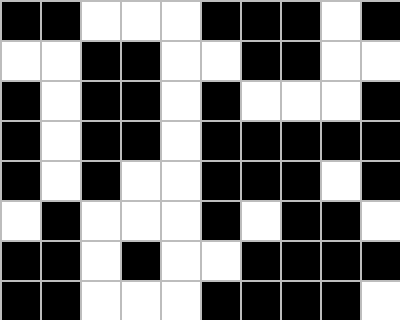[["black", "black", "white", "white", "white", "black", "black", "black", "white", "black"], ["white", "white", "black", "black", "white", "white", "black", "black", "white", "white"], ["black", "white", "black", "black", "white", "black", "white", "white", "white", "black"], ["black", "white", "black", "black", "white", "black", "black", "black", "black", "black"], ["black", "white", "black", "white", "white", "black", "black", "black", "white", "black"], ["white", "black", "white", "white", "white", "black", "white", "black", "black", "white"], ["black", "black", "white", "black", "white", "white", "black", "black", "black", "black"], ["black", "black", "white", "white", "white", "black", "black", "black", "black", "white"]]